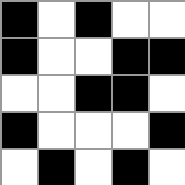[["black", "white", "black", "white", "white"], ["black", "white", "white", "black", "black"], ["white", "white", "black", "black", "white"], ["black", "white", "white", "white", "black"], ["white", "black", "white", "black", "white"]]